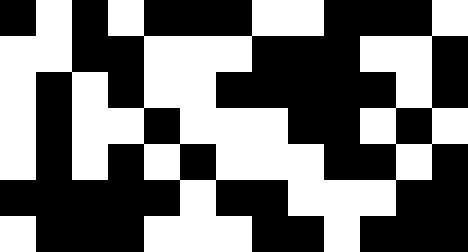[["black", "white", "black", "white", "black", "black", "black", "white", "white", "black", "black", "black", "white"], ["white", "white", "black", "black", "white", "white", "white", "black", "black", "black", "white", "white", "black"], ["white", "black", "white", "black", "white", "white", "black", "black", "black", "black", "black", "white", "black"], ["white", "black", "white", "white", "black", "white", "white", "white", "black", "black", "white", "black", "white"], ["white", "black", "white", "black", "white", "black", "white", "white", "white", "black", "black", "white", "black"], ["black", "black", "black", "black", "black", "white", "black", "black", "white", "white", "white", "black", "black"], ["white", "black", "black", "black", "white", "white", "white", "black", "black", "white", "black", "black", "black"]]